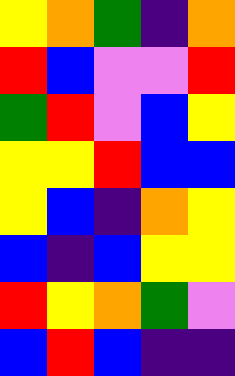[["yellow", "orange", "green", "indigo", "orange"], ["red", "blue", "violet", "violet", "red"], ["green", "red", "violet", "blue", "yellow"], ["yellow", "yellow", "red", "blue", "blue"], ["yellow", "blue", "indigo", "orange", "yellow"], ["blue", "indigo", "blue", "yellow", "yellow"], ["red", "yellow", "orange", "green", "violet"], ["blue", "red", "blue", "indigo", "indigo"]]